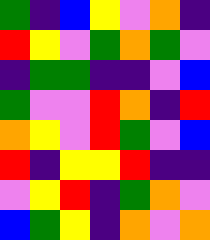[["green", "indigo", "blue", "yellow", "violet", "orange", "indigo"], ["red", "yellow", "violet", "green", "orange", "green", "violet"], ["indigo", "green", "green", "indigo", "indigo", "violet", "blue"], ["green", "violet", "violet", "red", "orange", "indigo", "red"], ["orange", "yellow", "violet", "red", "green", "violet", "blue"], ["red", "indigo", "yellow", "yellow", "red", "indigo", "indigo"], ["violet", "yellow", "red", "indigo", "green", "orange", "violet"], ["blue", "green", "yellow", "indigo", "orange", "violet", "orange"]]